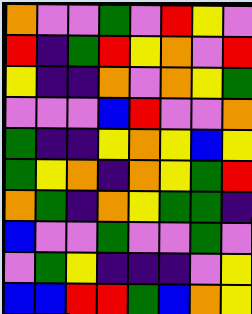[["orange", "violet", "violet", "green", "violet", "red", "yellow", "violet"], ["red", "indigo", "green", "red", "yellow", "orange", "violet", "red"], ["yellow", "indigo", "indigo", "orange", "violet", "orange", "yellow", "green"], ["violet", "violet", "violet", "blue", "red", "violet", "violet", "orange"], ["green", "indigo", "indigo", "yellow", "orange", "yellow", "blue", "yellow"], ["green", "yellow", "orange", "indigo", "orange", "yellow", "green", "red"], ["orange", "green", "indigo", "orange", "yellow", "green", "green", "indigo"], ["blue", "violet", "violet", "green", "violet", "violet", "green", "violet"], ["violet", "green", "yellow", "indigo", "indigo", "indigo", "violet", "yellow"], ["blue", "blue", "red", "red", "green", "blue", "orange", "yellow"]]